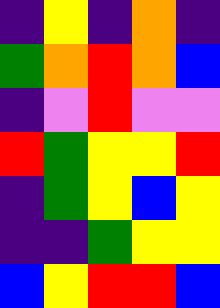[["indigo", "yellow", "indigo", "orange", "indigo"], ["green", "orange", "red", "orange", "blue"], ["indigo", "violet", "red", "violet", "violet"], ["red", "green", "yellow", "yellow", "red"], ["indigo", "green", "yellow", "blue", "yellow"], ["indigo", "indigo", "green", "yellow", "yellow"], ["blue", "yellow", "red", "red", "blue"]]